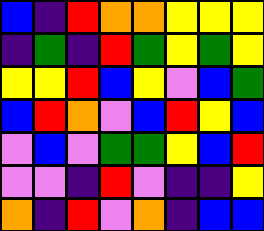[["blue", "indigo", "red", "orange", "orange", "yellow", "yellow", "yellow"], ["indigo", "green", "indigo", "red", "green", "yellow", "green", "yellow"], ["yellow", "yellow", "red", "blue", "yellow", "violet", "blue", "green"], ["blue", "red", "orange", "violet", "blue", "red", "yellow", "blue"], ["violet", "blue", "violet", "green", "green", "yellow", "blue", "red"], ["violet", "violet", "indigo", "red", "violet", "indigo", "indigo", "yellow"], ["orange", "indigo", "red", "violet", "orange", "indigo", "blue", "blue"]]